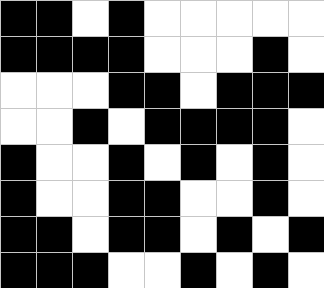[["black", "black", "white", "black", "white", "white", "white", "white", "white"], ["black", "black", "black", "black", "white", "white", "white", "black", "white"], ["white", "white", "white", "black", "black", "white", "black", "black", "black"], ["white", "white", "black", "white", "black", "black", "black", "black", "white"], ["black", "white", "white", "black", "white", "black", "white", "black", "white"], ["black", "white", "white", "black", "black", "white", "white", "black", "white"], ["black", "black", "white", "black", "black", "white", "black", "white", "black"], ["black", "black", "black", "white", "white", "black", "white", "black", "white"]]